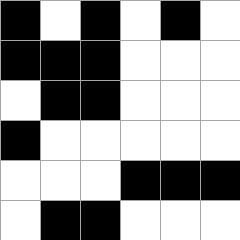[["black", "white", "black", "white", "black", "white"], ["black", "black", "black", "white", "white", "white"], ["white", "black", "black", "white", "white", "white"], ["black", "white", "white", "white", "white", "white"], ["white", "white", "white", "black", "black", "black"], ["white", "black", "black", "white", "white", "white"]]